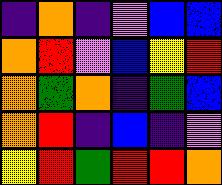[["indigo", "orange", "indigo", "violet", "blue", "blue"], ["orange", "red", "violet", "blue", "yellow", "red"], ["orange", "green", "orange", "indigo", "green", "blue"], ["orange", "red", "indigo", "blue", "indigo", "violet"], ["yellow", "red", "green", "red", "red", "orange"]]